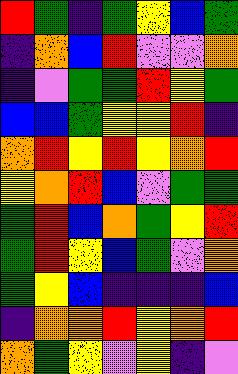[["red", "green", "indigo", "green", "yellow", "blue", "green"], ["indigo", "orange", "blue", "red", "violet", "violet", "orange"], ["indigo", "violet", "green", "green", "red", "yellow", "green"], ["blue", "blue", "green", "yellow", "yellow", "red", "indigo"], ["orange", "red", "yellow", "red", "yellow", "orange", "red"], ["yellow", "orange", "red", "blue", "violet", "green", "green"], ["green", "red", "blue", "orange", "green", "yellow", "red"], ["green", "red", "yellow", "blue", "green", "violet", "orange"], ["green", "yellow", "blue", "indigo", "indigo", "indigo", "blue"], ["indigo", "orange", "orange", "red", "yellow", "orange", "red"], ["orange", "green", "yellow", "violet", "yellow", "indigo", "violet"]]